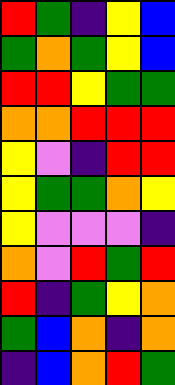[["red", "green", "indigo", "yellow", "blue"], ["green", "orange", "green", "yellow", "blue"], ["red", "red", "yellow", "green", "green"], ["orange", "orange", "red", "red", "red"], ["yellow", "violet", "indigo", "red", "red"], ["yellow", "green", "green", "orange", "yellow"], ["yellow", "violet", "violet", "violet", "indigo"], ["orange", "violet", "red", "green", "red"], ["red", "indigo", "green", "yellow", "orange"], ["green", "blue", "orange", "indigo", "orange"], ["indigo", "blue", "orange", "red", "green"]]